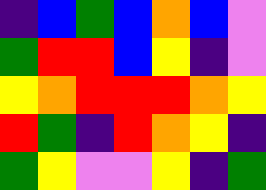[["indigo", "blue", "green", "blue", "orange", "blue", "violet"], ["green", "red", "red", "blue", "yellow", "indigo", "violet"], ["yellow", "orange", "red", "red", "red", "orange", "yellow"], ["red", "green", "indigo", "red", "orange", "yellow", "indigo"], ["green", "yellow", "violet", "violet", "yellow", "indigo", "green"]]